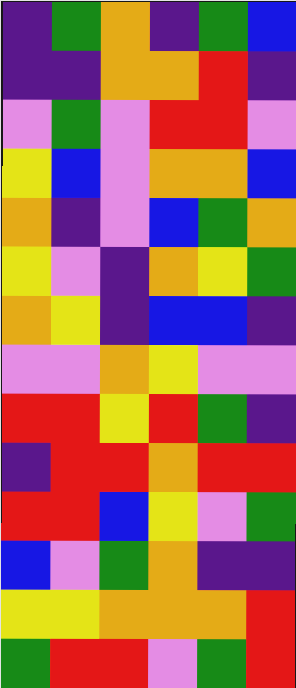[["indigo", "green", "orange", "indigo", "green", "blue"], ["indigo", "indigo", "orange", "orange", "red", "indigo"], ["violet", "green", "violet", "red", "red", "violet"], ["yellow", "blue", "violet", "orange", "orange", "blue"], ["orange", "indigo", "violet", "blue", "green", "orange"], ["yellow", "violet", "indigo", "orange", "yellow", "green"], ["orange", "yellow", "indigo", "blue", "blue", "indigo"], ["violet", "violet", "orange", "yellow", "violet", "violet"], ["red", "red", "yellow", "red", "green", "indigo"], ["indigo", "red", "red", "orange", "red", "red"], ["red", "red", "blue", "yellow", "violet", "green"], ["blue", "violet", "green", "orange", "indigo", "indigo"], ["yellow", "yellow", "orange", "orange", "orange", "red"], ["green", "red", "red", "violet", "green", "red"]]